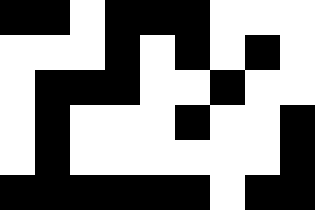[["black", "black", "white", "black", "black", "black", "white", "white", "white"], ["white", "white", "white", "black", "white", "black", "white", "black", "white"], ["white", "black", "black", "black", "white", "white", "black", "white", "white"], ["white", "black", "white", "white", "white", "black", "white", "white", "black"], ["white", "black", "white", "white", "white", "white", "white", "white", "black"], ["black", "black", "black", "black", "black", "black", "white", "black", "black"]]